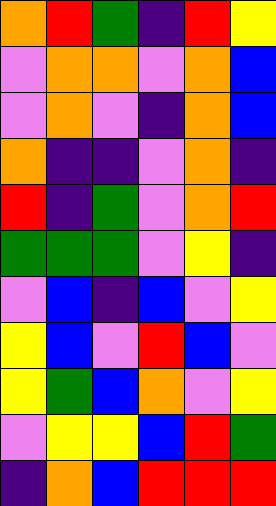[["orange", "red", "green", "indigo", "red", "yellow"], ["violet", "orange", "orange", "violet", "orange", "blue"], ["violet", "orange", "violet", "indigo", "orange", "blue"], ["orange", "indigo", "indigo", "violet", "orange", "indigo"], ["red", "indigo", "green", "violet", "orange", "red"], ["green", "green", "green", "violet", "yellow", "indigo"], ["violet", "blue", "indigo", "blue", "violet", "yellow"], ["yellow", "blue", "violet", "red", "blue", "violet"], ["yellow", "green", "blue", "orange", "violet", "yellow"], ["violet", "yellow", "yellow", "blue", "red", "green"], ["indigo", "orange", "blue", "red", "red", "red"]]